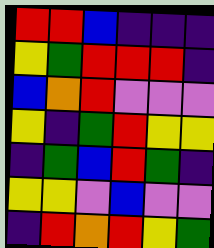[["red", "red", "blue", "indigo", "indigo", "indigo"], ["yellow", "green", "red", "red", "red", "indigo"], ["blue", "orange", "red", "violet", "violet", "violet"], ["yellow", "indigo", "green", "red", "yellow", "yellow"], ["indigo", "green", "blue", "red", "green", "indigo"], ["yellow", "yellow", "violet", "blue", "violet", "violet"], ["indigo", "red", "orange", "red", "yellow", "green"]]